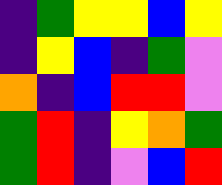[["indigo", "green", "yellow", "yellow", "blue", "yellow"], ["indigo", "yellow", "blue", "indigo", "green", "violet"], ["orange", "indigo", "blue", "red", "red", "violet"], ["green", "red", "indigo", "yellow", "orange", "green"], ["green", "red", "indigo", "violet", "blue", "red"]]